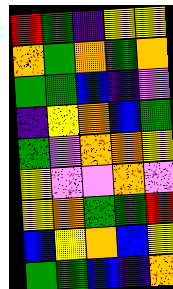[["red", "green", "indigo", "yellow", "yellow"], ["orange", "green", "orange", "green", "orange"], ["green", "green", "blue", "indigo", "violet"], ["indigo", "yellow", "orange", "blue", "green"], ["green", "violet", "orange", "orange", "yellow"], ["yellow", "violet", "violet", "orange", "violet"], ["yellow", "orange", "green", "green", "red"], ["blue", "yellow", "orange", "blue", "yellow"], ["green", "green", "blue", "indigo", "orange"]]